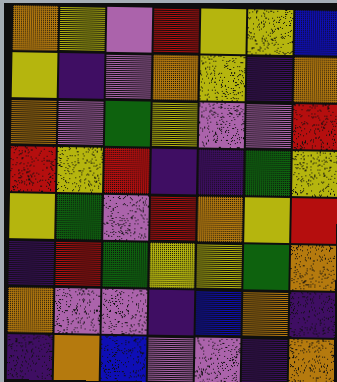[["orange", "yellow", "violet", "red", "yellow", "yellow", "blue"], ["yellow", "indigo", "violet", "orange", "yellow", "indigo", "orange"], ["orange", "violet", "green", "yellow", "violet", "violet", "red"], ["red", "yellow", "red", "indigo", "indigo", "green", "yellow"], ["yellow", "green", "violet", "red", "orange", "yellow", "red"], ["indigo", "red", "green", "yellow", "yellow", "green", "orange"], ["orange", "violet", "violet", "indigo", "blue", "orange", "indigo"], ["indigo", "orange", "blue", "violet", "violet", "indigo", "orange"]]